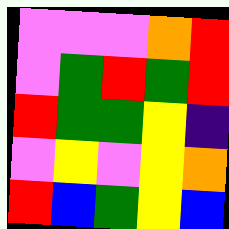[["violet", "violet", "violet", "orange", "red"], ["violet", "green", "red", "green", "red"], ["red", "green", "green", "yellow", "indigo"], ["violet", "yellow", "violet", "yellow", "orange"], ["red", "blue", "green", "yellow", "blue"]]